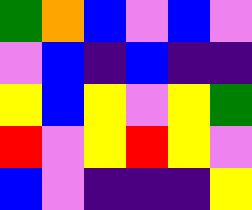[["green", "orange", "blue", "violet", "blue", "violet"], ["violet", "blue", "indigo", "blue", "indigo", "indigo"], ["yellow", "blue", "yellow", "violet", "yellow", "green"], ["red", "violet", "yellow", "red", "yellow", "violet"], ["blue", "violet", "indigo", "indigo", "indigo", "yellow"]]